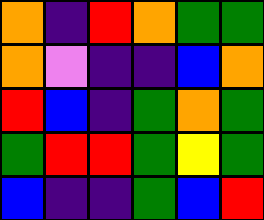[["orange", "indigo", "red", "orange", "green", "green"], ["orange", "violet", "indigo", "indigo", "blue", "orange"], ["red", "blue", "indigo", "green", "orange", "green"], ["green", "red", "red", "green", "yellow", "green"], ["blue", "indigo", "indigo", "green", "blue", "red"]]